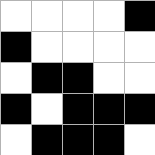[["white", "white", "white", "white", "black"], ["black", "white", "white", "white", "white"], ["white", "black", "black", "white", "white"], ["black", "white", "black", "black", "black"], ["white", "black", "black", "black", "white"]]